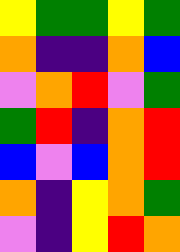[["yellow", "green", "green", "yellow", "green"], ["orange", "indigo", "indigo", "orange", "blue"], ["violet", "orange", "red", "violet", "green"], ["green", "red", "indigo", "orange", "red"], ["blue", "violet", "blue", "orange", "red"], ["orange", "indigo", "yellow", "orange", "green"], ["violet", "indigo", "yellow", "red", "orange"]]